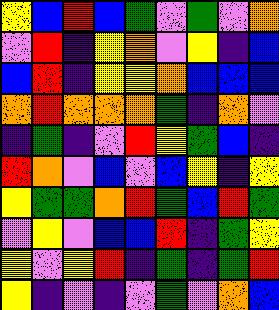[["yellow", "blue", "red", "blue", "green", "violet", "green", "violet", "orange"], ["violet", "red", "indigo", "yellow", "orange", "violet", "yellow", "indigo", "blue"], ["blue", "red", "indigo", "yellow", "yellow", "orange", "blue", "blue", "blue"], ["orange", "red", "orange", "orange", "orange", "green", "indigo", "orange", "violet"], ["indigo", "green", "indigo", "violet", "red", "yellow", "green", "blue", "indigo"], ["red", "orange", "violet", "blue", "violet", "blue", "yellow", "indigo", "yellow"], ["yellow", "green", "green", "orange", "red", "green", "blue", "red", "green"], ["violet", "yellow", "violet", "blue", "blue", "red", "indigo", "green", "yellow"], ["yellow", "violet", "yellow", "red", "indigo", "green", "indigo", "green", "red"], ["yellow", "indigo", "violet", "indigo", "violet", "green", "violet", "orange", "blue"]]